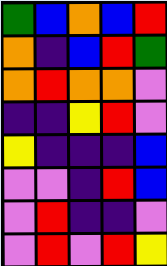[["green", "blue", "orange", "blue", "red"], ["orange", "indigo", "blue", "red", "green"], ["orange", "red", "orange", "orange", "violet"], ["indigo", "indigo", "yellow", "red", "violet"], ["yellow", "indigo", "indigo", "indigo", "blue"], ["violet", "violet", "indigo", "red", "blue"], ["violet", "red", "indigo", "indigo", "violet"], ["violet", "red", "violet", "red", "yellow"]]